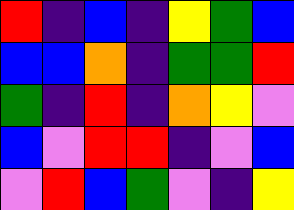[["red", "indigo", "blue", "indigo", "yellow", "green", "blue"], ["blue", "blue", "orange", "indigo", "green", "green", "red"], ["green", "indigo", "red", "indigo", "orange", "yellow", "violet"], ["blue", "violet", "red", "red", "indigo", "violet", "blue"], ["violet", "red", "blue", "green", "violet", "indigo", "yellow"]]